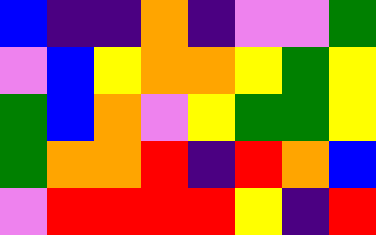[["blue", "indigo", "indigo", "orange", "indigo", "violet", "violet", "green"], ["violet", "blue", "yellow", "orange", "orange", "yellow", "green", "yellow"], ["green", "blue", "orange", "violet", "yellow", "green", "green", "yellow"], ["green", "orange", "orange", "red", "indigo", "red", "orange", "blue"], ["violet", "red", "red", "red", "red", "yellow", "indigo", "red"]]